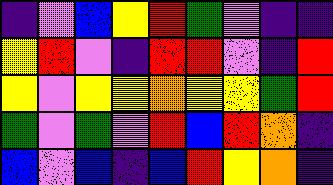[["indigo", "violet", "blue", "yellow", "red", "green", "violet", "indigo", "indigo"], ["yellow", "red", "violet", "indigo", "red", "red", "violet", "indigo", "red"], ["yellow", "violet", "yellow", "yellow", "orange", "yellow", "yellow", "green", "red"], ["green", "violet", "green", "violet", "red", "blue", "red", "orange", "indigo"], ["blue", "violet", "blue", "indigo", "blue", "red", "yellow", "orange", "indigo"]]